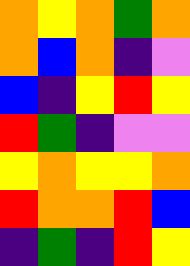[["orange", "yellow", "orange", "green", "orange"], ["orange", "blue", "orange", "indigo", "violet"], ["blue", "indigo", "yellow", "red", "yellow"], ["red", "green", "indigo", "violet", "violet"], ["yellow", "orange", "yellow", "yellow", "orange"], ["red", "orange", "orange", "red", "blue"], ["indigo", "green", "indigo", "red", "yellow"]]